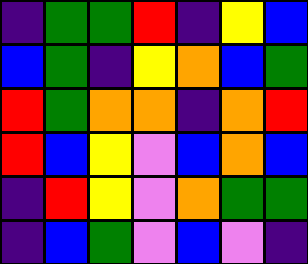[["indigo", "green", "green", "red", "indigo", "yellow", "blue"], ["blue", "green", "indigo", "yellow", "orange", "blue", "green"], ["red", "green", "orange", "orange", "indigo", "orange", "red"], ["red", "blue", "yellow", "violet", "blue", "orange", "blue"], ["indigo", "red", "yellow", "violet", "orange", "green", "green"], ["indigo", "blue", "green", "violet", "blue", "violet", "indigo"]]